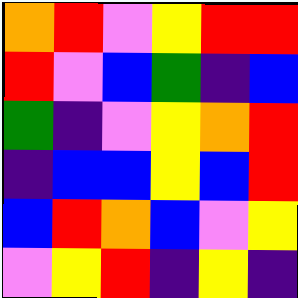[["orange", "red", "violet", "yellow", "red", "red"], ["red", "violet", "blue", "green", "indigo", "blue"], ["green", "indigo", "violet", "yellow", "orange", "red"], ["indigo", "blue", "blue", "yellow", "blue", "red"], ["blue", "red", "orange", "blue", "violet", "yellow"], ["violet", "yellow", "red", "indigo", "yellow", "indigo"]]